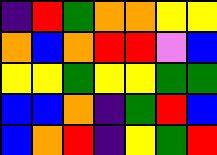[["indigo", "red", "green", "orange", "orange", "yellow", "yellow"], ["orange", "blue", "orange", "red", "red", "violet", "blue"], ["yellow", "yellow", "green", "yellow", "yellow", "green", "green"], ["blue", "blue", "orange", "indigo", "green", "red", "blue"], ["blue", "orange", "red", "indigo", "yellow", "green", "red"]]